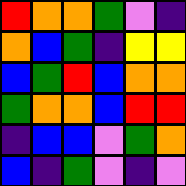[["red", "orange", "orange", "green", "violet", "indigo"], ["orange", "blue", "green", "indigo", "yellow", "yellow"], ["blue", "green", "red", "blue", "orange", "orange"], ["green", "orange", "orange", "blue", "red", "red"], ["indigo", "blue", "blue", "violet", "green", "orange"], ["blue", "indigo", "green", "violet", "indigo", "violet"]]